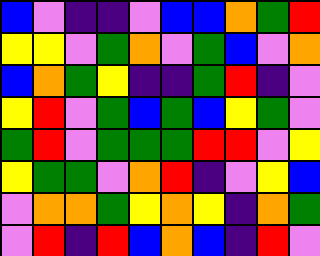[["blue", "violet", "indigo", "indigo", "violet", "blue", "blue", "orange", "green", "red"], ["yellow", "yellow", "violet", "green", "orange", "violet", "green", "blue", "violet", "orange"], ["blue", "orange", "green", "yellow", "indigo", "indigo", "green", "red", "indigo", "violet"], ["yellow", "red", "violet", "green", "blue", "green", "blue", "yellow", "green", "violet"], ["green", "red", "violet", "green", "green", "green", "red", "red", "violet", "yellow"], ["yellow", "green", "green", "violet", "orange", "red", "indigo", "violet", "yellow", "blue"], ["violet", "orange", "orange", "green", "yellow", "orange", "yellow", "indigo", "orange", "green"], ["violet", "red", "indigo", "red", "blue", "orange", "blue", "indigo", "red", "violet"]]